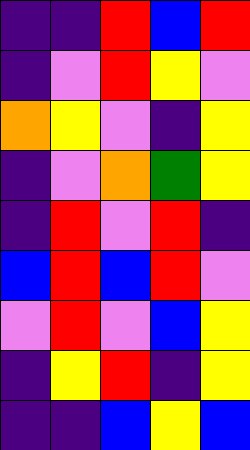[["indigo", "indigo", "red", "blue", "red"], ["indigo", "violet", "red", "yellow", "violet"], ["orange", "yellow", "violet", "indigo", "yellow"], ["indigo", "violet", "orange", "green", "yellow"], ["indigo", "red", "violet", "red", "indigo"], ["blue", "red", "blue", "red", "violet"], ["violet", "red", "violet", "blue", "yellow"], ["indigo", "yellow", "red", "indigo", "yellow"], ["indigo", "indigo", "blue", "yellow", "blue"]]